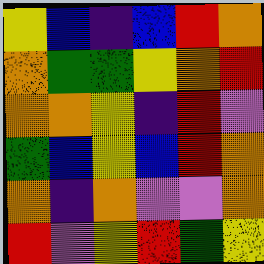[["yellow", "blue", "indigo", "blue", "red", "orange"], ["orange", "green", "green", "yellow", "orange", "red"], ["orange", "orange", "yellow", "indigo", "red", "violet"], ["green", "blue", "yellow", "blue", "red", "orange"], ["orange", "indigo", "orange", "violet", "violet", "orange"], ["red", "violet", "yellow", "red", "green", "yellow"]]